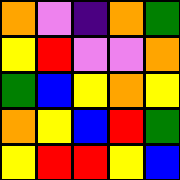[["orange", "violet", "indigo", "orange", "green"], ["yellow", "red", "violet", "violet", "orange"], ["green", "blue", "yellow", "orange", "yellow"], ["orange", "yellow", "blue", "red", "green"], ["yellow", "red", "red", "yellow", "blue"]]